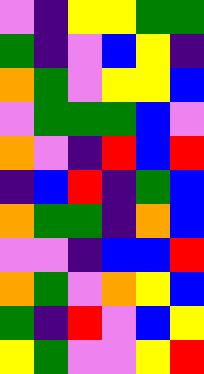[["violet", "indigo", "yellow", "yellow", "green", "green"], ["green", "indigo", "violet", "blue", "yellow", "indigo"], ["orange", "green", "violet", "yellow", "yellow", "blue"], ["violet", "green", "green", "green", "blue", "violet"], ["orange", "violet", "indigo", "red", "blue", "red"], ["indigo", "blue", "red", "indigo", "green", "blue"], ["orange", "green", "green", "indigo", "orange", "blue"], ["violet", "violet", "indigo", "blue", "blue", "red"], ["orange", "green", "violet", "orange", "yellow", "blue"], ["green", "indigo", "red", "violet", "blue", "yellow"], ["yellow", "green", "violet", "violet", "yellow", "red"]]